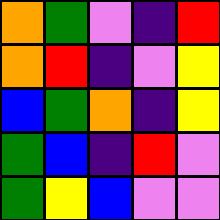[["orange", "green", "violet", "indigo", "red"], ["orange", "red", "indigo", "violet", "yellow"], ["blue", "green", "orange", "indigo", "yellow"], ["green", "blue", "indigo", "red", "violet"], ["green", "yellow", "blue", "violet", "violet"]]